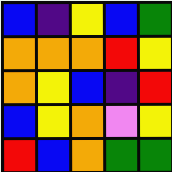[["blue", "indigo", "yellow", "blue", "green"], ["orange", "orange", "orange", "red", "yellow"], ["orange", "yellow", "blue", "indigo", "red"], ["blue", "yellow", "orange", "violet", "yellow"], ["red", "blue", "orange", "green", "green"]]